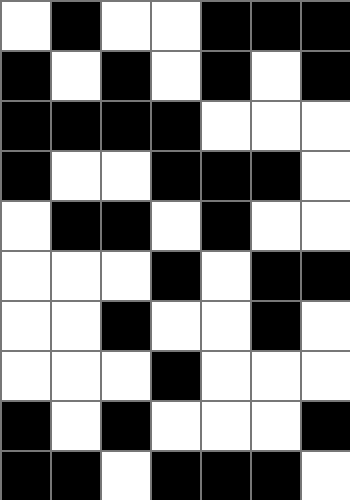[["white", "black", "white", "white", "black", "black", "black"], ["black", "white", "black", "white", "black", "white", "black"], ["black", "black", "black", "black", "white", "white", "white"], ["black", "white", "white", "black", "black", "black", "white"], ["white", "black", "black", "white", "black", "white", "white"], ["white", "white", "white", "black", "white", "black", "black"], ["white", "white", "black", "white", "white", "black", "white"], ["white", "white", "white", "black", "white", "white", "white"], ["black", "white", "black", "white", "white", "white", "black"], ["black", "black", "white", "black", "black", "black", "white"]]